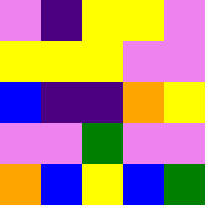[["violet", "indigo", "yellow", "yellow", "violet"], ["yellow", "yellow", "yellow", "violet", "violet"], ["blue", "indigo", "indigo", "orange", "yellow"], ["violet", "violet", "green", "violet", "violet"], ["orange", "blue", "yellow", "blue", "green"]]